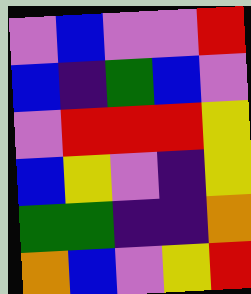[["violet", "blue", "violet", "violet", "red"], ["blue", "indigo", "green", "blue", "violet"], ["violet", "red", "red", "red", "yellow"], ["blue", "yellow", "violet", "indigo", "yellow"], ["green", "green", "indigo", "indigo", "orange"], ["orange", "blue", "violet", "yellow", "red"]]